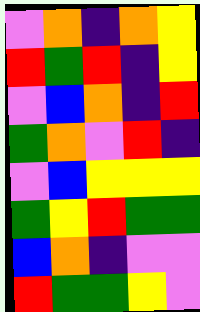[["violet", "orange", "indigo", "orange", "yellow"], ["red", "green", "red", "indigo", "yellow"], ["violet", "blue", "orange", "indigo", "red"], ["green", "orange", "violet", "red", "indigo"], ["violet", "blue", "yellow", "yellow", "yellow"], ["green", "yellow", "red", "green", "green"], ["blue", "orange", "indigo", "violet", "violet"], ["red", "green", "green", "yellow", "violet"]]